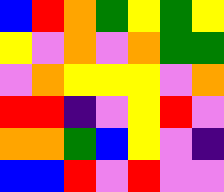[["blue", "red", "orange", "green", "yellow", "green", "yellow"], ["yellow", "violet", "orange", "violet", "orange", "green", "green"], ["violet", "orange", "yellow", "yellow", "yellow", "violet", "orange"], ["red", "red", "indigo", "violet", "yellow", "red", "violet"], ["orange", "orange", "green", "blue", "yellow", "violet", "indigo"], ["blue", "blue", "red", "violet", "red", "violet", "violet"]]